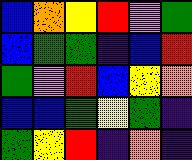[["blue", "orange", "yellow", "red", "violet", "green"], ["blue", "green", "green", "indigo", "blue", "red"], ["green", "violet", "red", "blue", "yellow", "orange"], ["blue", "blue", "green", "yellow", "green", "indigo"], ["green", "yellow", "red", "indigo", "orange", "indigo"]]